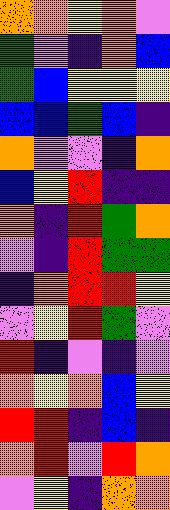[["orange", "orange", "yellow", "orange", "violet"], ["green", "violet", "indigo", "orange", "blue"], ["green", "blue", "yellow", "yellow", "yellow"], ["blue", "blue", "green", "blue", "indigo"], ["orange", "violet", "violet", "indigo", "orange"], ["blue", "yellow", "red", "indigo", "indigo"], ["orange", "indigo", "red", "green", "orange"], ["violet", "indigo", "red", "green", "green"], ["indigo", "orange", "red", "red", "yellow"], ["violet", "yellow", "red", "green", "violet"], ["red", "indigo", "violet", "indigo", "violet"], ["orange", "yellow", "orange", "blue", "yellow"], ["red", "red", "indigo", "blue", "indigo"], ["orange", "red", "violet", "red", "orange"], ["violet", "yellow", "indigo", "orange", "orange"]]